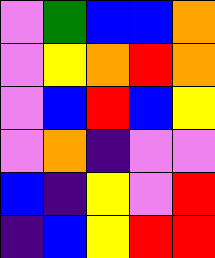[["violet", "green", "blue", "blue", "orange"], ["violet", "yellow", "orange", "red", "orange"], ["violet", "blue", "red", "blue", "yellow"], ["violet", "orange", "indigo", "violet", "violet"], ["blue", "indigo", "yellow", "violet", "red"], ["indigo", "blue", "yellow", "red", "red"]]